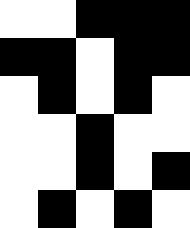[["white", "white", "black", "black", "black"], ["black", "black", "white", "black", "black"], ["white", "black", "white", "black", "white"], ["white", "white", "black", "white", "white"], ["white", "white", "black", "white", "black"], ["white", "black", "white", "black", "white"]]